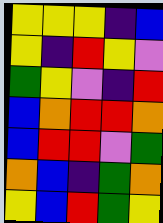[["yellow", "yellow", "yellow", "indigo", "blue"], ["yellow", "indigo", "red", "yellow", "violet"], ["green", "yellow", "violet", "indigo", "red"], ["blue", "orange", "red", "red", "orange"], ["blue", "red", "red", "violet", "green"], ["orange", "blue", "indigo", "green", "orange"], ["yellow", "blue", "red", "green", "yellow"]]